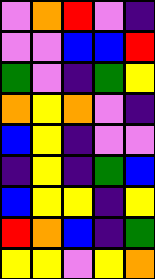[["violet", "orange", "red", "violet", "indigo"], ["violet", "violet", "blue", "blue", "red"], ["green", "violet", "indigo", "green", "yellow"], ["orange", "yellow", "orange", "violet", "indigo"], ["blue", "yellow", "indigo", "violet", "violet"], ["indigo", "yellow", "indigo", "green", "blue"], ["blue", "yellow", "yellow", "indigo", "yellow"], ["red", "orange", "blue", "indigo", "green"], ["yellow", "yellow", "violet", "yellow", "orange"]]